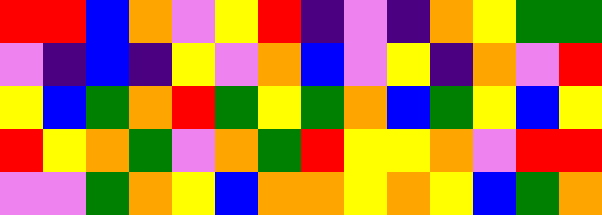[["red", "red", "blue", "orange", "violet", "yellow", "red", "indigo", "violet", "indigo", "orange", "yellow", "green", "green"], ["violet", "indigo", "blue", "indigo", "yellow", "violet", "orange", "blue", "violet", "yellow", "indigo", "orange", "violet", "red"], ["yellow", "blue", "green", "orange", "red", "green", "yellow", "green", "orange", "blue", "green", "yellow", "blue", "yellow"], ["red", "yellow", "orange", "green", "violet", "orange", "green", "red", "yellow", "yellow", "orange", "violet", "red", "red"], ["violet", "violet", "green", "orange", "yellow", "blue", "orange", "orange", "yellow", "orange", "yellow", "blue", "green", "orange"]]